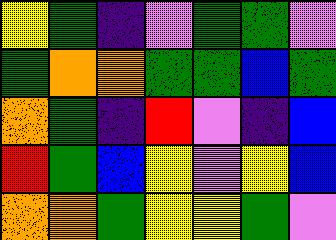[["yellow", "green", "indigo", "violet", "green", "green", "violet"], ["green", "orange", "orange", "green", "green", "blue", "green"], ["orange", "green", "indigo", "red", "violet", "indigo", "blue"], ["red", "green", "blue", "yellow", "violet", "yellow", "blue"], ["orange", "orange", "green", "yellow", "yellow", "green", "violet"]]